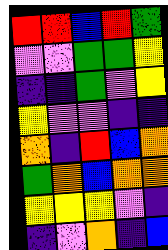[["red", "red", "blue", "red", "green"], ["violet", "violet", "green", "green", "yellow"], ["indigo", "indigo", "green", "violet", "yellow"], ["yellow", "violet", "violet", "indigo", "indigo"], ["orange", "indigo", "red", "blue", "orange"], ["green", "orange", "blue", "orange", "orange"], ["yellow", "yellow", "yellow", "violet", "indigo"], ["indigo", "violet", "orange", "indigo", "blue"]]